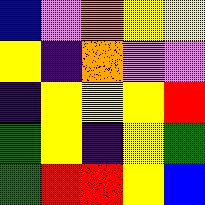[["blue", "violet", "orange", "yellow", "yellow"], ["yellow", "indigo", "orange", "violet", "violet"], ["indigo", "yellow", "yellow", "yellow", "red"], ["green", "yellow", "indigo", "yellow", "green"], ["green", "red", "red", "yellow", "blue"]]